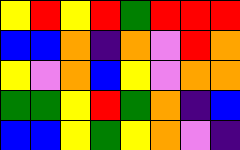[["yellow", "red", "yellow", "red", "green", "red", "red", "red"], ["blue", "blue", "orange", "indigo", "orange", "violet", "red", "orange"], ["yellow", "violet", "orange", "blue", "yellow", "violet", "orange", "orange"], ["green", "green", "yellow", "red", "green", "orange", "indigo", "blue"], ["blue", "blue", "yellow", "green", "yellow", "orange", "violet", "indigo"]]